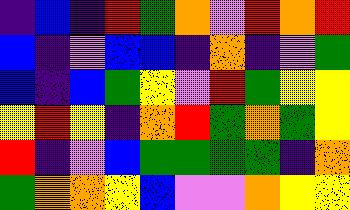[["indigo", "blue", "indigo", "red", "green", "orange", "violet", "red", "orange", "red"], ["blue", "indigo", "violet", "blue", "blue", "indigo", "orange", "indigo", "violet", "green"], ["blue", "indigo", "blue", "green", "yellow", "violet", "red", "green", "yellow", "yellow"], ["yellow", "red", "yellow", "indigo", "orange", "red", "green", "orange", "green", "yellow"], ["red", "indigo", "violet", "blue", "green", "green", "green", "green", "indigo", "orange"], ["green", "orange", "orange", "yellow", "blue", "violet", "violet", "orange", "yellow", "yellow"]]